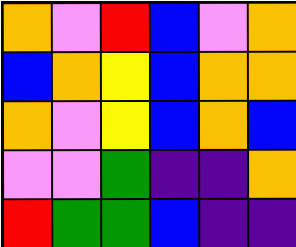[["orange", "violet", "red", "blue", "violet", "orange"], ["blue", "orange", "yellow", "blue", "orange", "orange"], ["orange", "violet", "yellow", "blue", "orange", "blue"], ["violet", "violet", "green", "indigo", "indigo", "orange"], ["red", "green", "green", "blue", "indigo", "indigo"]]